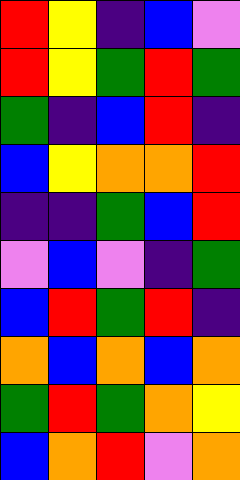[["red", "yellow", "indigo", "blue", "violet"], ["red", "yellow", "green", "red", "green"], ["green", "indigo", "blue", "red", "indigo"], ["blue", "yellow", "orange", "orange", "red"], ["indigo", "indigo", "green", "blue", "red"], ["violet", "blue", "violet", "indigo", "green"], ["blue", "red", "green", "red", "indigo"], ["orange", "blue", "orange", "blue", "orange"], ["green", "red", "green", "orange", "yellow"], ["blue", "orange", "red", "violet", "orange"]]